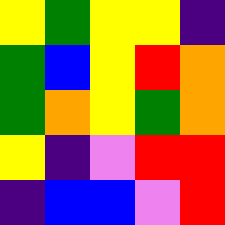[["yellow", "green", "yellow", "yellow", "indigo"], ["green", "blue", "yellow", "red", "orange"], ["green", "orange", "yellow", "green", "orange"], ["yellow", "indigo", "violet", "red", "red"], ["indigo", "blue", "blue", "violet", "red"]]